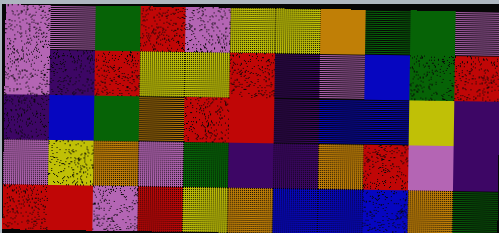[["violet", "violet", "green", "red", "violet", "yellow", "yellow", "orange", "green", "green", "violet"], ["violet", "indigo", "red", "yellow", "yellow", "red", "indigo", "violet", "blue", "green", "red"], ["indigo", "blue", "green", "orange", "red", "red", "indigo", "blue", "blue", "yellow", "indigo"], ["violet", "yellow", "orange", "violet", "green", "indigo", "indigo", "orange", "red", "violet", "indigo"], ["red", "red", "violet", "red", "yellow", "orange", "blue", "blue", "blue", "orange", "green"]]